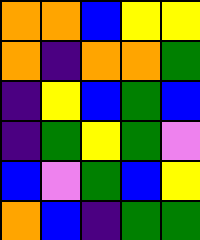[["orange", "orange", "blue", "yellow", "yellow"], ["orange", "indigo", "orange", "orange", "green"], ["indigo", "yellow", "blue", "green", "blue"], ["indigo", "green", "yellow", "green", "violet"], ["blue", "violet", "green", "blue", "yellow"], ["orange", "blue", "indigo", "green", "green"]]